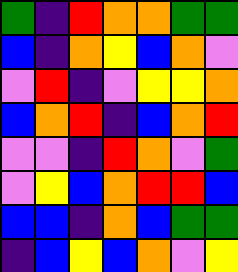[["green", "indigo", "red", "orange", "orange", "green", "green"], ["blue", "indigo", "orange", "yellow", "blue", "orange", "violet"], ["violet", "red", "indigo", "violet", "yellow", "yellow", "orange"], ["blue", "orange", "red", "indigo", "blue", "orange", "red"], ["violet", "violet", "indigo", "red", "orange", "violet", "green"], ["violet", "yellow", "blue", "orange", "red", "red", "blue"], ["blue", "blue", "indigo", "orange", "blue", "green", "green"], ["indigo", "blue", "yellow", "blue", "orange", "violet", "yellow"]]